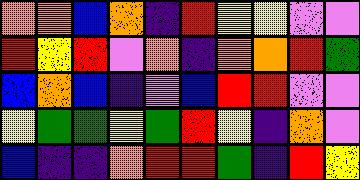[["orange", "orange", "blue", "orange", "indigo", "red", "yellow", "yellow", "violet", "violet"], ["red", "yellow", "red", "violet", "orange", "indigo", "orange", "orange", "red", "green"], ["blue", "orange", "blue", "indigo", "violet", "blue", "red", "red", "violet", "violet"], ["yellow", "green", "green", "yellow", "green", "red", "yellow", "indigo", "orange", "violet"], ["blue", "indigo", "indigo", "orange", "red", "red", "green", "indigo", "red", "yellow"]]